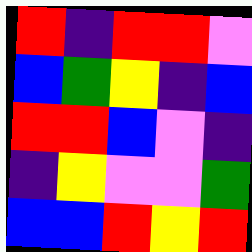[["red", "indigo", "red", "red", "violet"], ["blue", "green", "yellow", "indigo", "blue"], ["red", "red", "blue", "violet", "indigo"], ["indigo", "yellow", "violet", "violet", "green"], ["blue", "blue", "red", "yellow", "red"]]